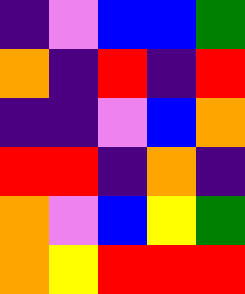[["indigo", "violet", "blue", "blue", "green"], ["orange", "indigo", "red", "indigo", "red"], ["indigo", "indigo", "violet", "blue", "orange"], ["red", "red", "indigo", "orange", "indigo"], ["orange", "violet", "blue", "yellow", "green"], ["orange", "yellow", "red", "red", "red"]]